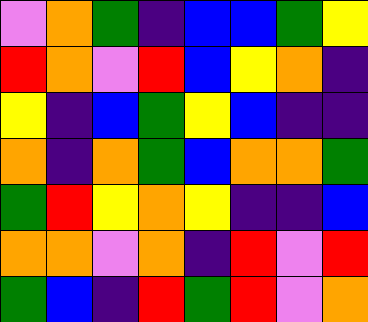[["violet", "orange", "green", "indigo", "blue", "blue", "green", "yellow"], ["red", "orange", "violet", "red", "blue", "yellow", "orange", "indigo"], ["yellow", "indigo", "blue", "green", "yellow", "blue", "indigo", "indigo"], ["orange", "indigo", "orange", "green", "blue", "orange", "orange", "green"], ["green", "red", "yellow", "orange", "yellow", "indigo", "indigo", "blue"], ["orange", "orange", "violet", "orange", "indigo", "red", "violet", "red"], ["green", "blue", "indigo", "red", "green", "red", "violet", "orange"]]